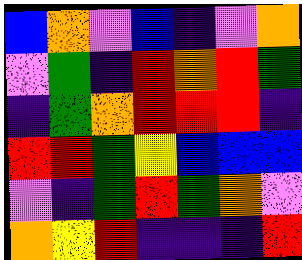[["blue", "orange", "violet", "blue", "indigo", "violet", "orange"], ["violet", "green", "indigo", "red", "orange", "red", "green"], ["indigo", "green", "orange", "red", "red", "red", "indigo"], ["red", "red", "green", "yellow", "blue", "blue", "blue"], ["violet", "indigo", "green", "red", "green", "orange", "violet"], ["orange", "yellow", "red", "indigo", "indigo", "indigo", "red"]]